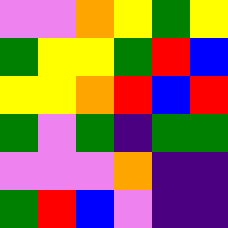[["violet", "violet", "orange", "yellow", "green", "yellow"], ["green", "yellow", "yellow", "green", "red", "blue"], ["yellow", "yellow", "orange", "red", "blue", "red"], ["green", "violet", "green", "indigo", "green", "green"], ["violet", "violet", "violet", "orange", "indigo", "indigo"], ["green", "red", "blue", "violet", "indigo", "indigo"]]